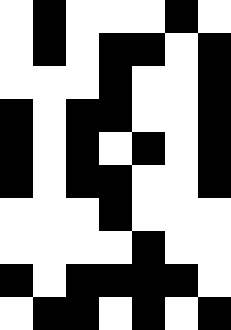[["white", "black", "white", "white", "white", "black", "white"], ["white", "black", "white", "black", "black", "white", "black"], ["white", "white", "white", "black", "white", "white", "black"], ["black", "white", "black", "black", "white", "white", "black"], ["black", "white", "black", "white", "black", "white", "black"], ["black", "white", "black", "black", "white", "white", "black"], ["white", "white", "white", "black", "white", "white", "white"], ["white", "white", "white", "white", "black", "white", "white"], ["black", "white", "black", "black", "black", "black", "white"], ["white", "black", "black", "white", "black", "white", "black"]]